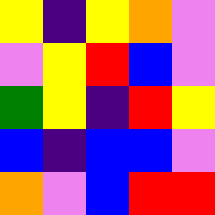[["yellow", "indigo", "yellow", "orange", "violet"], ["violet", "yellow", "red", "blue", "violet"], ["green", "yellow", "indigo", "red", "yellow"], ["blue", "indigo", "blue", "blue", "violet"], ["orange", "violet", "blue", "red", "red"]]